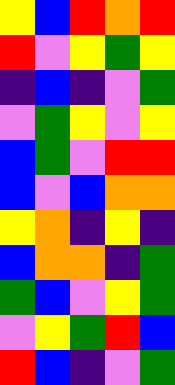[["yellow", "blue", "red", "orange", "red"], ["red", "violet", "yellow", "green", "yellow"], ["indigo", "blue", "indigo", "violet", "green"], ["violet", "green", "yellow", "violet", "yellow"], ["blue", "green", "violet", "red", "red"], ["blue", "violet", "blue", "orange", "orange"], ["yellow", "orange", "indigo", "yellow", "indigo"], ["blue", "orange", "orange", "indigo", "green"], ["green", "blue", "violet", "yellow", "green"], ["violet", "yellow", "green", "red", "blue"], ["red", "blue", "indigo", "violet", "green"]]